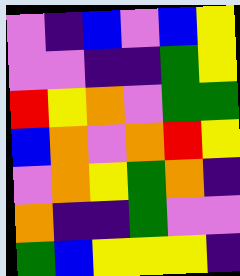[["violet", "indigo", "blue", "violet", "blue", "yellow"], ["violet", "violet", "indigo", "indigo", "green", "yellow"], ["red", "yellow", "orange", "violet", "green", "green"], ["blue", "orange", "violet", "orange", "red", "yellow"], ["violet", "orange", "yellow", "green", "orange", "indigo"], ["orange", "indigo", "indigo", "green", "violet", "violet"], ["green", "blue", "yellow", "yellow", "yellow", "indigo"]]